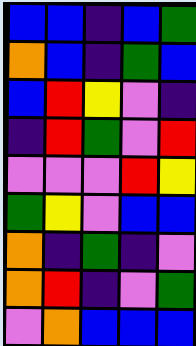[["blue", "blue", "indigo", "blue", "green"], ["orange", "blue", "indigo", "green", "blue"], ["blue", "red", "yellow", "violet", "indigo"], ["indigo", "red", "green", "violet", "red"], ["violet", "violet", "violet", "red", "yellow"], ["green", "yellow", "violet", "blue", "blue"], ["orange", "indigo", "green", "indigo", "violet"], ["orange", "red", "indigo", "violet", "green"], ["violet", "orange", "blue", "blue", "blue"]]